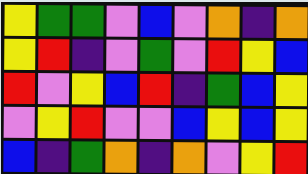[["yellow", "green", "green", "violet", "blue", "violet", "orange", "indigo", "orange"], ["yellow", "red", "indigo", "violet", "green", "violet", "red", "yellow", "blue"], ["red", "violet", "yellow", "blue", "red", "indigo", "green", "blue", "yellow"], ["violet", "yellow", "red", "violet", "violet", "blue", "yellow", "blue", "yellow"], ["blue", "indigo", "green", "orange", "indigo", "orange", "violet", "yellow", "red"]]